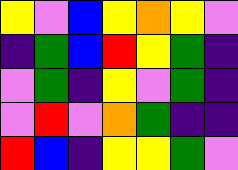[["yellow", "violet", "blue", "yellow", "orange", "yellow", "violet"], ["indigo", "green", "blue", "red", "yellow", "green", "indigo"], ["violet", "green", "indigo", "yellow", "violet", "green", "indigo"], ["violet", "red", "violet", "orange", "green", "indigo", "indigo"], ["red", "blue", "indigo", "yellow", "yellow", "green", "violet"]]